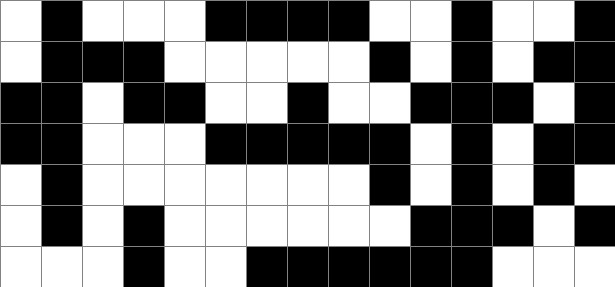[["white", "black", "white", "white", "white", "black", "black", "black", "black", "white", "white", "black", "white", "white", "black"], ["white", "black", "black", "black", "white", "white", "white", "white", "white", "black", "white", "black", "white", "black", "black"], ["black", "black", "white", "black", "black", "white", "white", "black", "white", "white", "black", "black", "black", "white", "black"], ["black", "black", "white", "white", "white", "black", "black", "black", "black", "black", "white", "black", "white", "black", "black"], ["white", "black", "white", "white", "white", "white", "white", "white", "white", "black", "white", "black", "white", "black", "white"], ["white", "black", "white", "black", "white", "white", "white", "white", "white", "white", "black", "black", "black", "white", "black"], ["white", "white", "white", "black", "white", "white", "black", "black", "black", "black", "black", "black", "white", "white", "white"]]